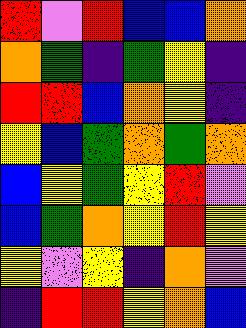[["red", "violet", "red", "blue", "blue", "orange"], ["orange", "green", "indigo", "green", "yellow", "indigo"], ["red", "red", "blue", "orange", "yellow", "indigo"], ["yellow", "blue", "green", "orange", "green", "orange"], ["blue", "yellow", "green", "yellow", "red", "violet"], ["blue", "green", "orange", "yellow", "red", "yellow"], ["yellow", "violet", "yellow", "indigo", "orange", "violet"], ["indigo", "red", "red", "yellow", "orange", "blue"]]